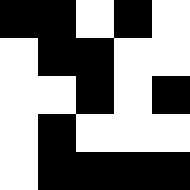[["black", "black", "white", "black", "white"], ["white", "black", "black", "white", "white"], ["white", "white", "black", "white", "black"], ["white", "black", "white", "white", "white"], ["white", "black", "black", "black", "black"]]